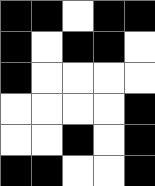[["black", "black", "white", "black", "black"], ["black", "white", "black", "black", "white"], ["black", "white", "white", "white", "white"], ["white", "white", "white", "white", "black"], ["white", "white", "black", "white", "black"], ["black", "black", "white", "white", "black"]]